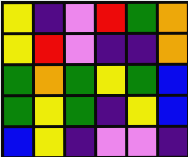[["yellow", "indigo", "violet", "red", "green", "orange"], ["yellow", "red", "violet", "indigo", "indigo", "orange"], ["green", "orange", "green", "yellow", "green", "blue"], ["green", "yellow", "green", "indigo", "yellow", "blue"], ["blue", "yellow", "indigo", "violet", "violet", "indigo"]]